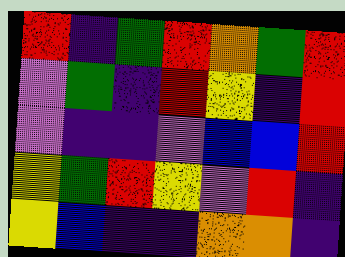[["red", "indigo", "green", "red", "orange", "green", "red"], ["violet", "green", "indigo", "red", "yellow", "indigo", "red"], ["violet", "indigo", "indigo", "violet", "blue", "blue", "red"], ["yellow", "green", "red", "yellow", "violet", "red", "indigo"], ["yellow", "blue", "indigo", "indigo", "orange", "orange", "indigo"]]